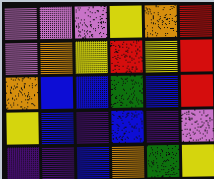[["violet", "violet", "violet", "yellow", "orange", "red"], ["violet", "orange", "yellow", "red", "yellow", "red"], ["orange", "blue", "blue", "green", "blue", "red"], ["yellow", "blue", "indigo", "blue", "indigo", "violet"], ["indigo", "indigo", "blue", "orange", "green", "yellow"]]